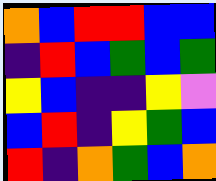[["orange", "blue", "red", "red", "blue", "blue"], ["indigo", "red", "blue", "green", "blue", "green"], ["yellow", "blue", "indigo", "indigo", "yellow", "violet"], ["blue", "red", "indigo", "yellow", "green", "blue"], ["red", "indigo", "orange", "green", "blue", "orange"]]